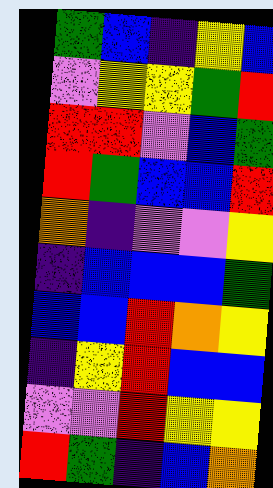[["green", "blue", "indigo", "yellow", "blue"], ["violet", "yellow", "yellow", "green", "red"], ["red", "red", "violet", "blue", "green"], ["red", "green", "blue", "blue", "red"], ["orange", "indigo", "violet", "violet", "yellow"], ["indigo", "blue", "blue", "blue", "green"], ["blue", "blue", "red", "orange", "yellow"], ["indigo", "yellow", "red", "blue", "blue"], ["violet", "violet", "red", "yellow", "yellow"], ["red", "green", "indigo", "blue", "orange"]]